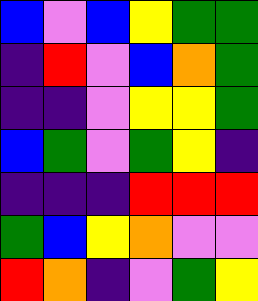[["blue", "violet", "blue", "yellow", "green", "green"], ["indigo", "red", "violet", "blue", "orange", "green"], ["indigo", "indigo", "violet", "yellow", "yellow", "green"], ["blue", "green", "violet", "green", "yellow", "indigo"], ["indigo", "indigo", "indigo", "red", "red", "red"], ["green", "blue", "yellow", "orange", "violet", "violet"], ["red", "orange", "indigo", "violet", "green", "yellow"]]